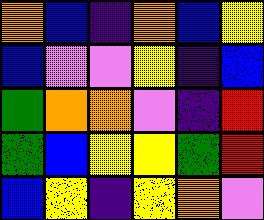[["orange", "blue", "indigo", "orange", "blue", "yellow"], ["blue", "violet", "violet", "yellow", "indigo", "blue"], ["green", "orange", "orange", "violet", "indigo", "red"], ["green", "blue", "yellow", "yellow", "green", "red"], ["blue", "yellow", "indigo", "yellow", "orange", "violet"]]